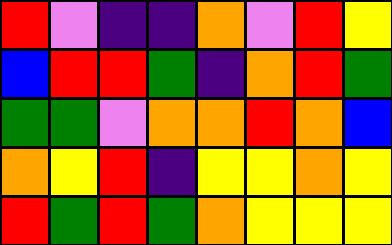[["red", "violet", "indigo", "indigo", "orange", "violet", "red", "yellow"], ["blue", "red", "red", "green", "indigo", "orange", "red", "green"], ["green", "green", "violet", "orange", "orange", "red", "orange", "blue"], ["orange", "yellow", "red", "indigo", "yellow", "yellow", "orange", "yellow"], ["red", "green", "red", "green", "orange", "yellow", "yellow", "yellow"]]